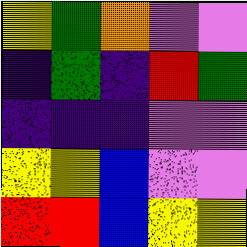[["yellow", "green", "orange", "violet", "violet"], ["indigo", "green", "indigo", "red", "green"], ["indigo", "indigo", "indigo", "violet", "violet"], ["yellow", "yellow", "blue", "violet", "violet"], ["red", "red", "blue", "yellow", "yellow"]]